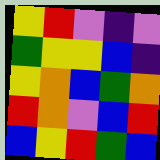[["yellow", "red", "violet", "indigo", "violet"], ["green", "yellow", "yellow", "blue", "indigo"], ["yellow", "orange", "blue", "green", "orange"], ["red", "orange", "violet", "blue", "red"], ["blue", "yellow", "red", "green", "blue"]]